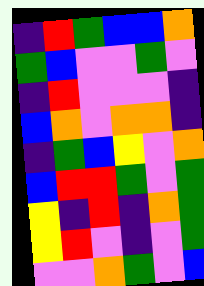[["indigo", "red", "green", "blue", "blue", "orange"], ["green", "blue", "violet", "violet", "green", "violet"], ["indigo", "red", "violet", "violet", "violet", "indigo"], ["blue", "orange", "violet", "orange", "orange", "indigo"], ["indigo", "green", "blue", "yellow", "violet", "orange"], ["blue", "red", "red", "green", "violet", "green"], ["yellow", "indigo", "red", "indigo", "orange", "green"], ["yellow", "red", "violet", "indigo", "violet", "green"], ["violet", "violet", "orange", "green", "violet", "blue"]]